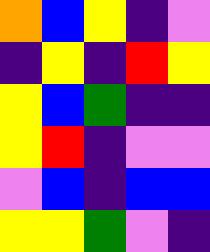[["orange", "blue", "yellow", "indigo", "violet"], ["indigo", "yellow", "indigo", "red", "yellow"], ["yellow", "blue", "green", "indigo", "indigo"], ["yellow", "red", "indigo", "violet", "violet"], ["violet", "blue", "indigo", "blue", "blue"], ["yellow", "yellow", "green", "violet", "indigo"]]